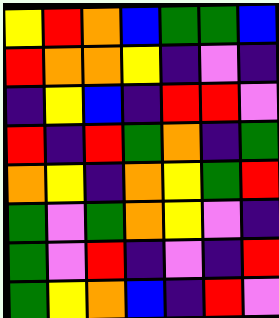[["yellow", "red", "orange", "blue", "green", "green", "blue"], ["red", "orange", "orange", "yellow", "indigo", "violet", "indigo"], ["indigo", "yellow", "blue", "indigo", "red", "red", "violet"], ["red", "indigo", "red", "green", "orange", "indigo", "green"], ["orange", "yellow", "indigo", "orange", "yellow", "green", "red"], ["green", "violet", "green", "orange", "yellow", "violet", "indigo"], ["green", "violet", "red", "indigo", "violet", "indigo", "red"], ["green", "yellow", "orange", "blue", "indigo", "red", "violet"]]